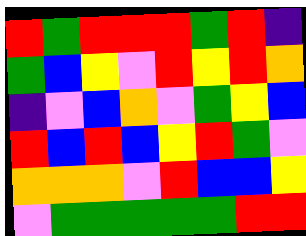[["red", "green", "red", "red", "red", "green", "red", "indigo"], ["green", "blue", "yellow", "violet", "red", "yellow", "red", "orange"], ["indigo", "violet", "blue", "orange", "violet", "green", "yellow", "blue"], ["red", "blue", "red", "blue", "yellow", "red", "green", "violet"], ["orange", "orange", "orange", "violet", "red", "blue", "blue", "yellow"], ["violet", "green", "green", "green", "green", "green", "red", "red"]]